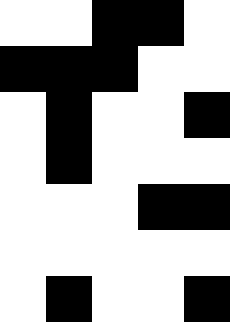[["white", "white", "black", "black", "white"], ["black", "black", "black", "white", "white"], ["white", "black", "white", "white", "black"], ["white", "black", "white", "white", "white"], ["white", "white", "white", "black", "black"], ["white", "white", "white", "white", "white"], ["white", "black", "white", "white", "black"]]